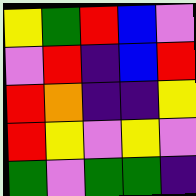[["yellow", "green", "red", "blue", "violet"], ["violet", "red", "indigo", "blue", "red"], ["red", "orange", "indigo", "indigo", "yellow"], ["red", "yellow", "violet", "yellow", "violet"], ["green", "violet", "green", "green", "indigo"]]